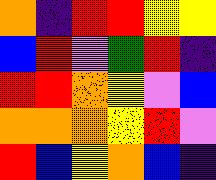[["orange", "indigo", "red", "red", "yellow", "yellow"], ["blue", "red", "violet", "green", "red", "indigo"], ["red", "red", "orange", "yellow", "violet", "blue"], ["orange", "orange", "orange", "yellow", "red", "violet"], ["red", "blue", "yellow", "orange", "blue", "indigo"]]